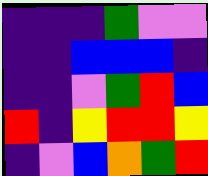[["indigo", "indigo", "indigo", "green", "violet", "violet"], ["indigo", "indigo", "blue", "blue", "blue", "indigo"], ["indigo", "indigo", "violet", "green", "red", "blue"], ["red", "indigo", "yellow", "red", "red", "yellow"], ["indigo", "violet", "blue", "orange", "green", "red"]]